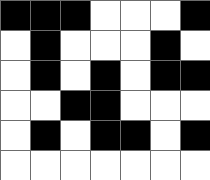[["black", "black", "black", "white", "white", "white", "black"], ["white", "black", "white", "white", "white", "black", "white"], ["white", "black", "white", "black", "white", "black", "black"], ["white", "white", "black", "black", "white", "white", "white"], ["white", "black", "white", "black", "black", "white", "black"], ["white", "white", "white", "white", "white", "white", "white"]]